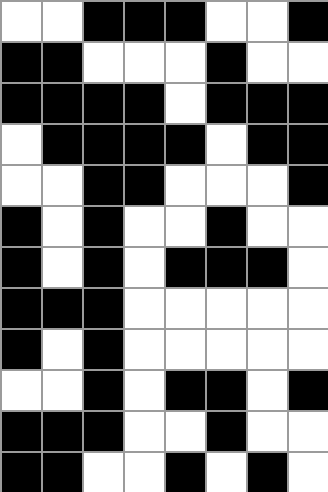[["white", "white", "black", "black", "black", "white", "white", "black"], ["black", "black", "white", "white", "white", "black", "white", "white"], ["black", "black", "black", "black", "white", "black", "black", "black"], ["white", "black", "black", "black", "black", "white", "black", "black"], ["white", "white", "black", "black", "white", "white", "white", "black"], ["black", "white", "black", "white", "white", "black", "white", "white"], ["black", "white", "black", "white", "black", "black", "black", "white"], ["black", "black", "black", "white", "white", "white", "white", "white"], ["black", "white", "black", "white", "white", "white", "white", "white"], ["white", "white", "black", "white", "black", "black", "white", "black"], ["black", "black", "black", "white", "white", "black", "white", "white"], ["black", "black", "white", "white", "black", "white", "black", "white"]]